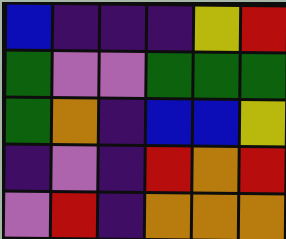[["blue", "indigo", "indigo", "indigo", "yellow", "red"], ["green", "violet", "violet", "green", "green", "green"], ["green", "orange", "indigo", "blue", "blue", "yellow"], ["indigo", "violet", "indigo", "red", "orange", "red"], ["violet", "red", "indigo", "orange", "orange", "orange"]]